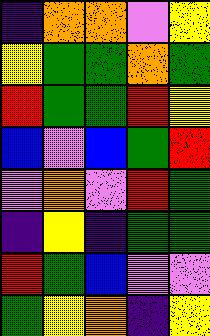[["indigo", "orange", "orange", "violet", "yellow"], ["yellow", "green", "green", "orange", "green"], ["red", "green", "green", "red", "yellow"], ["blue", "violet", "blue", "green", "red"], ["violet", "orange", "violet", "red", "green"], ["indigo", "yellow", "indigo", "green", "green"], ["red", "green", "blue", "violet", "violet"], ["green", "yellow", "orange", "indigo", "yellow"]]